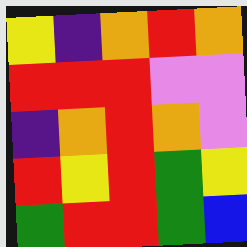[["yellow", "indigo", "orange", "red", "orange"], ["red", "red", "red", "violet", "violet"], ["indigo", "orange", "red", "orange", "violet"], ["red", "yellow", "red", "green", "yellow"], ["green", "red", "red", "green", "blue"]]